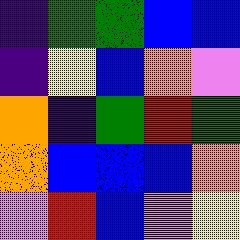[["indigo", "green", "green", "blue", "blue"], ["indigo", "yellow", "blue", "orange", "violet"], ["orange", "indigo", "green", "red", "green"], ["orange", "blue", "blue", "blue", "orange"], ["violet", "red", "blue", "violet", "yellow"]]